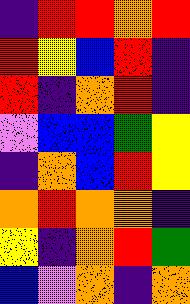[["indigo", "red", "red", "orange", "red"], ["red", "yellow", "blue", "red", "indigo"], ["red", "indigo", "orange", "red", "indigo"], ["violet", "blue", "blue", "green", "yellow"], ["indigo", "orange", "blue", "red", "yellow"], ["orange", "red", "orange", "orange", "indigo"], ["yellow", "indigo", "orange", "red", "green"], ["blue", "violet", "orange", "indigo", "orange"]]